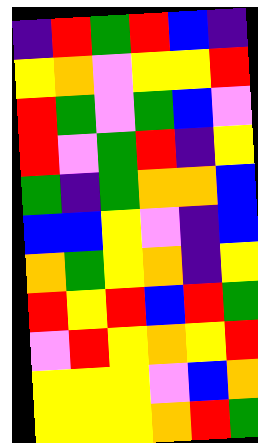[["indigo", "red", "green", "red", "blue", "indigo"], ["yellow", "orange", "violet", "yellow", "yellow", "red"], ["red", "green", "violet", "green", "blue", "violet"], ["red", "violet", "green", "red", "indigo", "yellow"], ["green", "indigo", "green", "orange", "orange", "blue"], ["blue", "blue", "yellow", "violet", "indigo", "blue"], ["orange", "green", "yellow", "orange", "indigo", "yellow"], ["red", "yellow", "red", "blue", "red", "green"], ["violet", "red", "yellow", "orange", "yellow", "red"], ["yellow", "yellow", "yellow", "violet", "blue", "orange"], ["yellow", "yellow", "yellow", "orange", "red", "green"]]